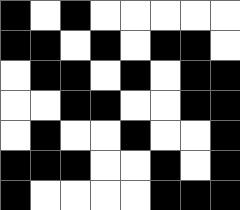[["black", "white", "black", "white", "white", "white", "white", "white"], ["black", "black", "white", "black", "white", "black", "black", "white"], ["white", "black", "black", "white", "black", "white", "black", "black"], ["white", "white", "black", "black", "white", "white", "black", "black"], ["white", "black", "white", "white", "black", "white", "white", "black"], ["black", "black", "black", "white", "white", "black", "white", "black"], ["black", "white", "white", "white", "white", "black", "black", "black"]]